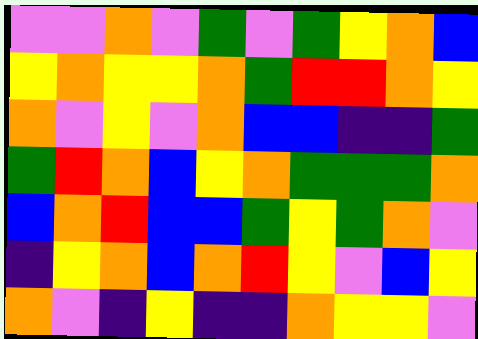[["violet", "violet", "orange", "violet", "green", "violet", "green", "yellow", "orange", "blue"], ["yellow", "orange", "yellow", "yellow", "orange", "green", "red", "red", "orange", "yellow"], ["orange", "violet", "yellow", "violet", "orange", "blue", "blue", "indigo", "indigo", "green"], ["green", "red", "orange", "blue", "yellow", "orange", "green", "green", "green", "orange"], ["blue", "orange", "red", "blue", "blue", "green", "yellow", "green", "orange", "violet"], ["indigo", "yellow", "orange", "blue", "orange", "red", "yellow", "violet", "blue", "yellow"], ["orange", "violet", "indigo", "yellow", "indigo", "indigo", "orange", "yellow", "yellow", "violet"]]